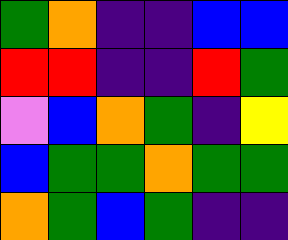[["green", "orange", "indigo", "indigo", "blue", "blue"], ["red", "red", "indigo", "indigo", "red", "green"], ["violet", "blue", "orange", "green", "indigo", "yellow"], ["blue", "green", "green", "orange", "green", "green"], ["orange", "green", "blue", "green", "indigo", "indigo"]]